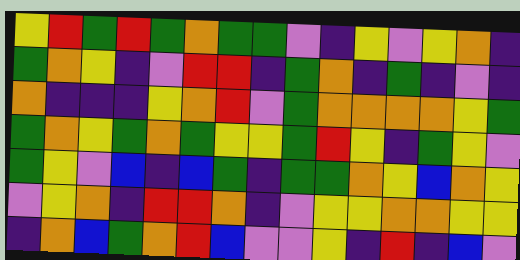[["yellow", "red", "green", "red", "green", "orange", "green", "green", "violet", "indigo", "yellow", "violet", "yellow", "orange", "indigo"], ["green", "orange", "yellow", "indigo", "violet", "red", "red", "indigo", "green", "orange", "indigo", "green", "indigo", "violet", "indigo"], ["orange", "indigo", "indigo", "indigo", "yellow", "orange", "red", "violet", "green", "orange", "orange", "orange", "orange", "yellow", "green"], ["green", "orange", "yellow", "green", "orange", "green", "yellow", "yellow", "green", "red", "yellow", "indigo", "green", "yellow", "violet"], ["green", "yellow", "violet", "blue", "indigo", "blue", "green", "indigo", "green", "green", "orange", "yellow", "blue", "orange", "yellow"], ["violet", "yellow", "orange", "indigo", "red", "red", "orange", "indigo", "violet", "yellow", "yellow", "orange", "orange", "yellow", "yellow"], ["indigo", "orange", "blue", "green", "orange", "red", "blue", "violet", "violet", "yellow", "indigo", "red", "indigo", "blue", "violet"]]